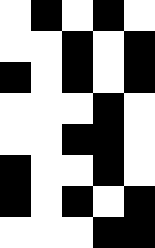[["white", "black", "white", "black", "white"], ["white", "white", "black", "white", "black"], ["black", "white", "black", "white", "black"], ["white", "white", "white", "black", "white"], ["white", "white", "black", "black", "white"], ["black", "white", "white", "black", "white"], ["black", "white", "black", "white", "black"], ["white", "white", "white", "black", "black"]]